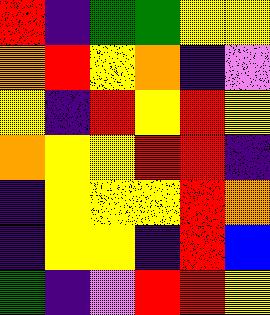[["red", "indigo", "green", "green", "yellow", "yellow"], ["orange", "red", "yellow", "orange", "indigo", "violet"], ["yellow", "indigo", "red", "yellow", "red", "yellow"], ["orange", "yellow", "yellow", "red", "red", "indigo"], ["indigo", "yellow", "yellow", "yellow", "red", "orange"], ["indigo", "yellow", "yellow", "indigo", "red", "blue"], ["green", "indigo", "violet", "red", "red", "yellow"]]